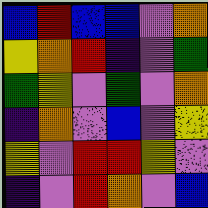[["blue", "red", "blue", "blue", "violet", "orange"], ["yellow", "orange", "red", "indigo", "violet", "green"], ["green", "yellow", "violet", "green", "violet", "orange"], ["indigo", "orange", "violet", "blue", "violet", "yellow"], ["yellow", "violet", "red", "red", "yellow", "violet"], ["indigo", "violet", "red", "orange", "violet", "blue"]]